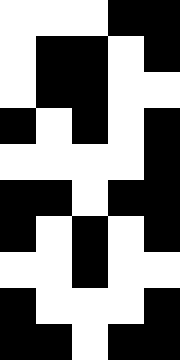[["white", "white", "white", "black", "black"], ["white", "black", "black", "white", "black"], ["white", "black", "black", "white", "white"], ["black", "white", "black", "white", "black"], ["white", "white", "white", "white", "black"], ["black", "black", "white", "black", "black"], ["black", "white", "black", "white", "black"], ["white", "white", "black", "white", "white"], ["black", "white", "white", "white", "black"], ["black", "black", "white", "black", "black"]]